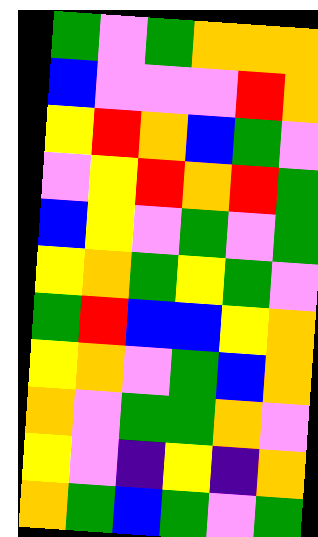[["green", "violet", "green", "orange", "orange", "orange"], ["blue", "violet", "violet", "violet", "red", "orange"], ["yellow", "red", "orange", "blue", "green", "violet"], ["violet", "yellow", "red", "orange", "red", "green"], ["blue", "yellow", "violet", "green", "violet", "green"], ["yellow", "orange", "green", "yellow", "green", "violet"], ["green", "red", "blue", "blue", "yellow", "orange"], ["yellow", "orange", "violet", "green", "blue", "orange"], ["orange", "violet", "green", "green", "orange", "violet"], ["yellow", "violet", "indigo", "yellow", "indigo", "orange"], ["orange", "green", "blue", "green", "violet", "green"]]